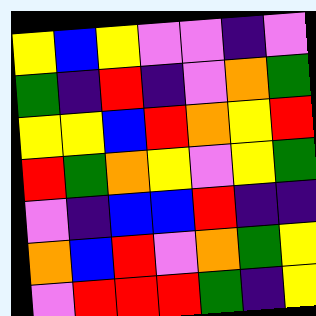[["yellow", "blue", "yellow", "violet", "violet", "indigo", "violet"], ["green", "indigo", "red", "indigo", "violet", "orange", "green"], ["yellow", "yellow", "blue", "red", "orange", "yellow", "red"], ["red", "green", "orange", "yellow", "violet", "yellow", "green"], ["violet", "indigo", "blue", "blue", "red", "indigo", "indigo"], ["orange", "blue", "red", "violet", "orange", "green", "yellow"], ["violet", "red", "red", "red", "green", "indigo", "yellow"]]